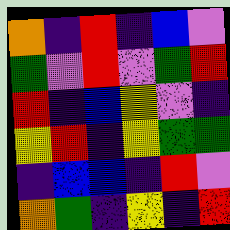[["orange", "indigo", "red", "indigo", "blue", "violet"], ["green", "violet", "red", "violet", "green", "red"], ["red", "indigo", "blue", "yellow", "violet", "indigo"], ["yellow", "red", "indigo", "yellow", "green", "green"], ["indigo", "blue", "blue", "indigo", "red", "violet"], ["orange", "green", "indigo", "yellow", "indigo", "red"]]